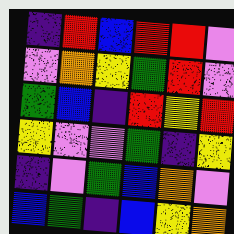[["indigo", "red", "blue", "red", "red", "violet"], ["violet", "orange", "yellow", "green", "red", "violet"], ["green", "blue", "indigo", "red", "yellow", "red"], ["yellow", "violet", "violet", "green", "indigo", "yellow"], ["indigo", "violet", "green", "blue", "orange", "violet"], ["blue", "green", "indigo", "blue", "yellow", "orange"]]